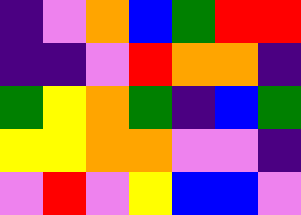[["indigo", "violet", "orange", "blue", "green", "red", "red"], ["indigo", "indigo", "violet", "red", "orange", "orange", "indigo"], ["green", "yellow", "orange", "green", "indigo", "blue", "green"], ["yellow", "yellow", "orange", "orange", "violet", "violet", "indigo"], ["violet", "red", "violet", "yellow", "blue", "blue", "violet"]]